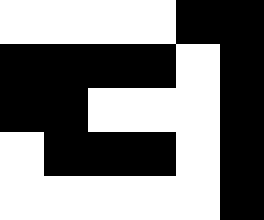[["white", "white", "white", "white", "black", "black"], ["black", "black", "black", "black", "white", "black"], ["black", "black", "white", "white", "white", "black"], ["white", "black", "black", "black", "white", "black"], ["white", "white", "white", "white", "white", "black"]]